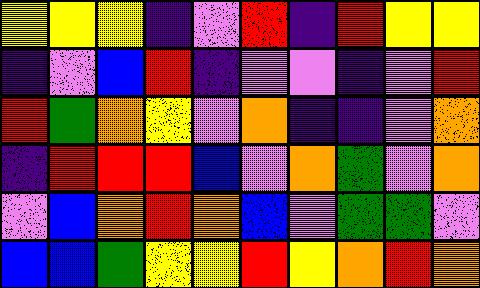[["yellow", "yellow", "yellow", "indigo", "violet", "red", "indigo", "red", "yellow", "yellow"], ["indigo", "violet", "blue", "red", "indigo", "violet", "violet", "indigo", "violet", "red"], ["red", "green", "orange", "yellow", "violet", "orange", "indigo", "indigo", "violet", "orange"], ["indigo", "red", "red", "red", "blue", "violet", "orange", "green", "violet", "orange"], ["violet", "blue", "orange", "red", "orange", "blue", "violet", "green", "green", "violet"], ["blue", "blue", "green", "yellow", "yellow", "red", "yellow", "orange", "red", "orange"]]